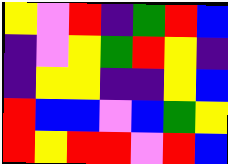[["yellow", "violet", "red", "indigo", "green", "red", "blue"], ["indigo", "violet", "yellow", "green", "red", "yellow", "indigo"], ["indigo", "yellow", "yellow", "indigo", "indigo", "yellow", "blue"], ["red", "blue", "blue", "violet", "blue", "green", "yellow"], ["red", "yellow", "red", "red", "violet", "red", "blue"]]